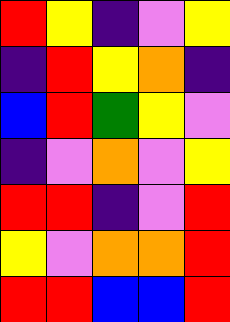[["red", "yellow", "indigo", "violet", "yellow"], ["indigo", "red", "yellow", "orange", "indigo"], ["blue", "red", "green", "yellow", "violet"], ["indigo", "violet", "orange", "violet", "yellow"], ["red", "red", "indigo", "violet", "red"], ["yellow", "violet", "orange", "orange", "red"], ["red", "red", "blue", "blue", "red"]]